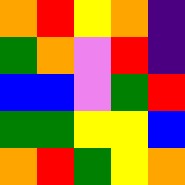[["orange", "red", "yellow", "orange", "indigo"], ["green", "orange", "violet", "red", "indigo"], ["blue", "blue", "violet", "green", "red"], ["green", "green", "yellow", "yellow", "blue"], ["orange", "red", "green", "yellow", "orange"]]